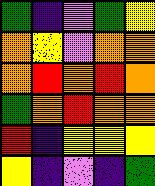[["green", "indigo", "violet", "green", "yellow"], ["orange", "yellow", "violet", "orange", "orange"], ["orange", "red", "orange", "red", "orange"], ["green", "orange", "red", "orange", "orange"], ["red", "indigo", "yellow", "yellow", "yellow"], ["yellow", "indigo", "violet", "indigo", "green"]]